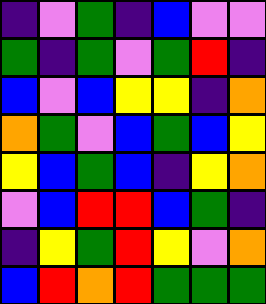[["indigo", "violet", "green", "indigo", "blue", "violet", "violet"], ["green", "indigo", "green", "violet", "green", "red", "indigo"], ["blue", "violet", "blue", "yellow", "yellow", "indigo", "orange"], ["orange", "green", "violet", "blue", "green", "blue", "yellow"], ["yellow", "blue", "green", "blue", "indigo", "yellow", "orange"], ["violet", "blue", "red", "red", "blue", "green", "indigo"], ["indigo", "yellow", "green", "red", "yellow", "violet", "orange"], ["blue", "red", "orange", "red", "green", "green", "green"]]